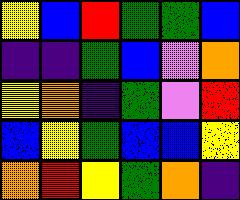[["yellow", "blue", "red", "green", "green", "blue"], ["indigo", "indigo", "green", "blue", "violet", "orange"], ["yellow", "orange", "indigo", "green", "violet", "red"], ["blue", "yellow", "green", "blue", "blue", "yellow"], ["orange", "red", "yellow", "green", "orange", "indigo"]]